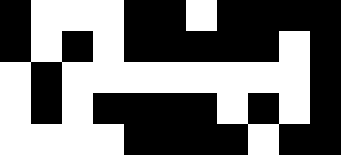[["black", "white", "white", "white", "black", "black", "white", "black", "black", "black", "black"], ["black", "white", "black", "white", "black", "black", "black", "black", "black", "white", "black"], ["white", "black", "white", "white", "white", "white", "white", "white", "white", "white", "black"], ["white", "black", "white", "black", "black", "black", "black", "white", "black", "white", "black"], ["white", "white", "white", "white", "black", "black", "black", "black", "white", "black", "black"]]